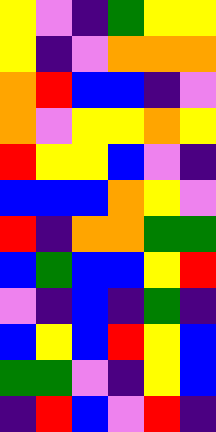[["yellow", "violet", "indigo", "green", "yellow", "yellow"], ["yellow", "indigo", "violet", "orange", "orange", "orange"], ["orange", "red", "blue", "blue", "indigo", "violet"], ["orange", "violet", "yellow", "yellow", "orange", "yellow"], ["red", "yellow", "yellow", "blue", "violet", "indigo"], ["blue", "blue", "blue", "orange", "yellow", "violet"], ["red", "indigo", "orange", "orange", "green", "green"], ["blue", "green", "blue", "blue", "yellow", "red"], ["violet", "indigo", "blue", "indigo", "green", "indigo"], ["blue", "yellow", "blue", "red", "yellow", "blue"], ["green", "green", "violet", "indigo", "yellow", "blue"], ["indigo", "red", "blue", "violet", "red", "indigo"]]